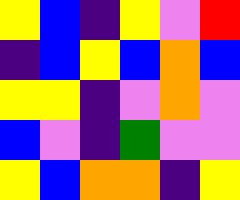[["yellow", "blue", "indigo", "yellow", "violet", "red"], ["indigo", "blue", "yellow", "blue", "orange", "blue"], ["yellow", "yellow", "indigo", "violet", "orange", "violet"], ["blue", "violet", "indigo", "green", "violet", "violet"], ["yellow", "blue", "orange", "orange", "indigo", "yellow"]]